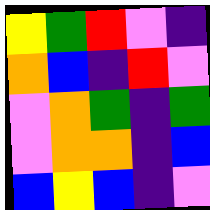[["yellow", "green", "red", "violet", "indigo"], ["orange", "blue", "indigo", "red", "violet"], ["violet", "orange", "green", "indigo", "green"], ["violet", "orange", "orange", "indigo", "blue"], ["blue", "yellow", "blue", "indigo", "violet"]]